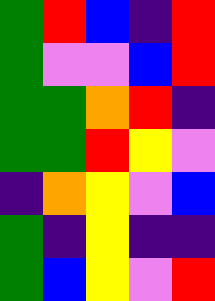[["green", "red", "blue", "indigo", "red"], ["green", "violet", "violet", "blue", "red"], ["green", "green", "orange", "red", "indigo"], ["green", "green", "red", "yellow", "violet"], ["indigo", "orange", "yellow", "violet", "blue"], ["green", "indigo", "yellow", "indigo", "indigo"], ["green", "blue", "yellow", "violet", "red"]]